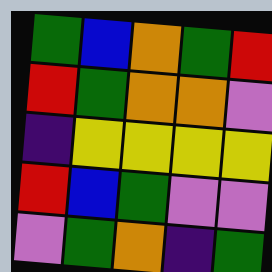[["green", "blue", "orange", "green", "red"], ["red", "green", "orange", "orange", "violet"], ["indigo", "yellow", "yellow", "yellow", "yellow"], ["red", "blue", "green", "violet", "violet"], ["violet", "green", "orange", "indigo", "green"]]